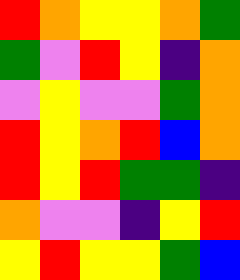[["red", "orange", "yellow", "yellow", "orange", "green"], ["green", "violet", "red", "yellow", "indigo", "orange"], ["violet", "yellow", "violet", "violet", "green", "orange"], ["red", "yellow", "orange", "red", "blue", "orange"], ["red", "yellow", "red", "green", "green", "indigo"], ["orange", "violet", "violet", "indigo", "yellow", "red"], ["yellow", "red", "yellow", "yellow", "green", "blue"]]